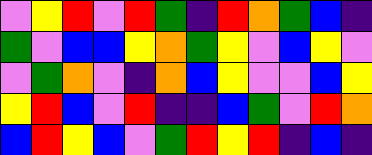[["violet", "yellow", "red", "violet", "red", "green", "indigo", "red", "orange", "green", "blue", "indigo"], ["green", "violet", "blue", "blue", "yellow", "orange", "green", "yellow", "violet", "blue", "yellow", "violet"], ["violet", "green", "orange", "violet", "indigo", "orange", "blue", "yellow", "violet", "violet", "blue", "yellow"], ["yellow", "red", "blue", "violet", "red", "indigo", "indigo", "blue", "green", "violet", "red", "orange"], ["blue", "red", "yellow", "blue", "violet", "green", "red", "yellow", "red", "indigo", "blue", "indigo"]]